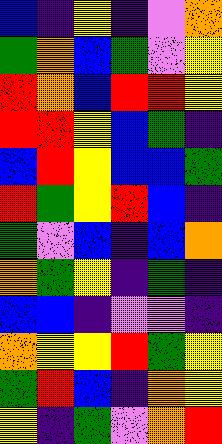[["blue", "indigo", "yellow", "indigo", "violet", "orange"], ["green", "orange", "blue", "green", "violet", "yellow"], ["red", "orange", "blue", "red", "red", "yellow"], ["red", "red", "yellow", "blue", "green", "indigo"], ["blue", "red", "yellow", "blue", "blue", "green"], ["red", "green", "yellow", "red", "blue", "indigo"], ["green", "violet", "blue", "indigo", "blue", "orange"], ["orange", "green", "yellow", "indigo", "green", "indigo"], ["blue", "blue", "indigo", "violet", "violet", "indigo"], ["orange", "yellow", "yellow", "red", "green", "yellow"], ["green", "red", "blue", "indigo", "orange", "yellow"], ["yellow", "indigo", "green", "violet", "orange", "red"]]